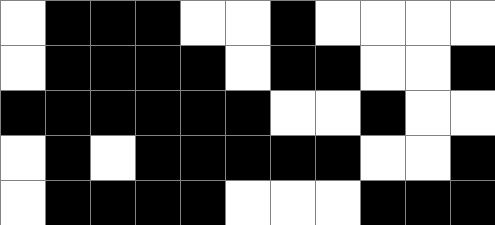[["white", "black", "black", "black", "white", "white", "black", "white", "white", "white", "white"], ["white", "black", "black", "black", "black", "white", "black", "black", "white", "white", "black"], ["black", "black", "black", "black", "black", "black", "white", "white", "black", "white", "white"], ["white", "black", "white", "black", "black", "black", "black", "black", "white", "white", "black"], ["white", "black", "black", "black", "black", "white", "white", "white", "black", "black", "black"]]